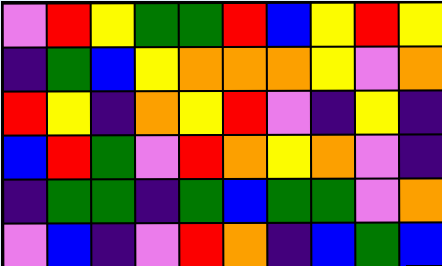[["violet", "red", "yellow", "green", "green", "red", "blue", "yellow", "red", "yellow"], ["indigo", "green", "blue", "yellow", "orange", "orange", "orange", "yellow", "violet", "orange"], ["red", "yellow", "indigo", "orange", "yellow", "red", "violet", "indigo", "yellow", "indigo"], ["blue", "red", "green", "violet", "red", "orange", "yellow", "orange", "violet", "indigo"], ["indigo", "green", "green", "indigo", "green", "blue", "green", "green", "violet", "orange"], ["violet", "blue", "indigo", "violet", "red", "orange", "indigo", "blue", "green", "blue"]]